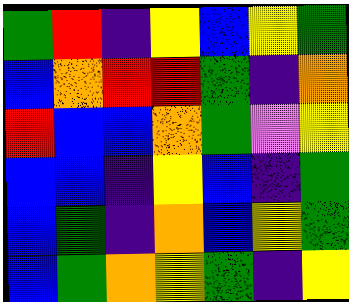[["green", "red", "indigo", "yellow", "blue", "yellow", "green"], ["blue", "orange", "red", "red", "green", "indigo", "orange"], ["red", "blue", "blue", "orange", "green", "violet", "yellow"], ["blue", "blue", "indigo", "yellow", "blue", "indigo", "green"], ["blue", "green", "indigo", "orange", "blue", "yellow", "green"], ["blue", "green", "orange", "yellow", "green", "indigo", "yellow"]]